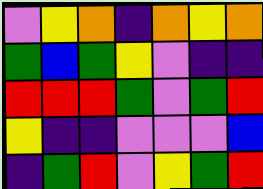[["violet", "yellow", "orange", "indigo", "orange", "yellow", "orange"], ["green", "blue", "green", "yellow", "violet", "indigo", "indigo"], ["red", "red", "red", "green", "violet", "green", "red"], ["yellow", "indigo", "indigo", "violet", "violet", "violet", "blue"], ["indigo", "green", "red", "violet", "yellow", "green", "red"]]